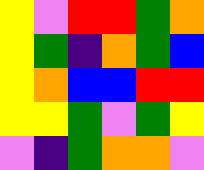[["yellow", "violet", "red", "red", "green", "orange"], ["yellow", "green", "indigo", "orange", "green", "blue"], ["yellow", "orange", "blue", "blue", "red", "red"], ["yellow", "yellow", "green", "violet", "green", "yellow"], ["violet", "indigo", "green", "orange", "orange", "violet"]]